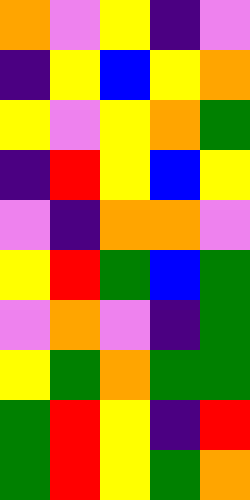[["orange", "violet", "yellow", "indigo", "violet"], ["indigo", "yellow", "blue", "yellow", "orange"], ["yellow", "violet", "yellow", "orange", "green"], ["indigo", "red", "yellow", "blue", "yellow"], ["violet", "indigo", "orange", "orange", "violet"], ["yellow", "red", "green", "blue", "green"], ["violet", "orange", "violet", "indigo", "green"], ["yellow", "green", "orange", "green", "green"], ["green", "red", "yellow", "indigo", "red"], ["green", "red", "yellow", "green", "orange"]]